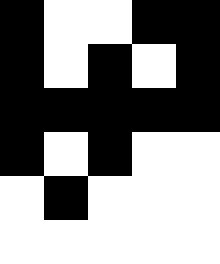[["black", "white", "white", "black", "black"], ["black", "white", "black", "white", "black"], ["black", "black", "black", "black", "black"], ["black", "white", "black", "white", "white"], ["white", "black", "white", "white", "white"], ["white", "white", "white", "white", "white"]]